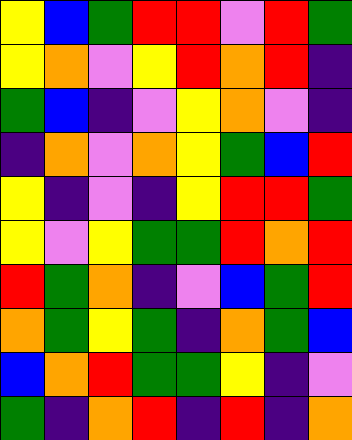[["yellow", "blue", "green", "red", "red", "violet", "red", "green"], ["yellow", "orange", "violet", "yellow", "red", "orange", "red", "indigo"], ["green", "blue", "indigo", "violet", "yellow", "orange", "violet", "indigo"], ["indigo", "orange", "violet", "orange", "yellow", "green", "blue", "red"], ["yellow", "indigo", "violet", "indigo", "yellow", "red", "red", "green"], ["yellow", "violet", "yellow", "green", "green", "red", "orange", "red"], ["red", "green", "orange", "indigo", "violet", "blue", "green", "red"], ["orange", "green", "yellow", "green", "indigo", "orange", "green", "blue"], ["blue", "orange", "red", "green", "green", "yellow", "indigo", "violet"], ["green", "indigo", "orange", "red", "indigo", "red", "indigo", "orange"]]